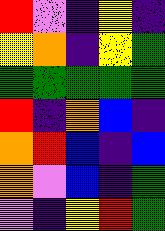[["red", "violet", "indigo", "yellow", "indigo"], ["yellow", "orange", "indigo", "yellow", "green"], ["green", "green", "green", "green", "green"], ["red", "indigo", "orange", "blue", "indigo"], ["orange", "red", "blue", "indigo", "blue"], ["orange", "violet", "blue", "indigo", "green"], ["violet", "indigo", "yellow", "red", "green"]]